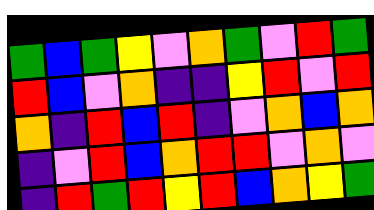[["green", "blue", "green", "yellow", "violet", "orange", "green", "violet", "red", "green"], ["red", "blue", "violet", "orange", "indigo", "indigo", "yellow", "red", "violet", "red"], ["orange", "indigo", "red", "blue", "red", "indigo", "violet", "orange", "blue", "orange"], ["indigo", "violet", "red", "blue", "orange", "red", "red", "violet", "orange", "violet"], ["indigo", "red", "green", "red", "yellow", "red", "blue", "orange", "yellow", "green"]]